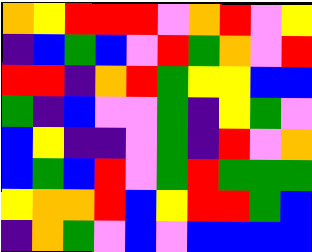[["orange", "yellow", "red", "red", "red", "violet", "orange", "red", "violet", "yellow"], ["indigo", "blue", "green", "blue", "violet", "red", "green", "orange", "violet", "red"], ["red", "red", "indigo", "orange", "red", "green", "yellow", "yellow", "blue", "blue"], ["green", "indigo", "blue", "violet", "violet", "green", "indigo", "yellow", "green", "violet"], ["blue", "yellow", "indigo", "indigo", "violet", "green", "indigo", "red", "violet", "orange"], ["blue", "green", "blue", "red", "violet", "green", "red", "green", "green", "green"], ["yellow", "orange", "orange", "red", "blue", "yellow", "red", "red", "green", "blue"], ["indigo", "orange", "green", "violet", "blue", "violet", "blue", "blue", "blue", "blue"]]